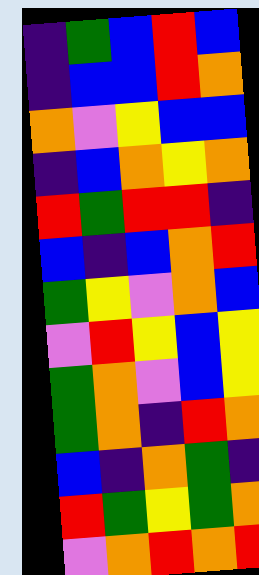[["indigo", "green", "blue", "red", "blue"], ["indigo", "blue", "blue", "red", "orange"], ["orange", "violet", "yellow", "blue", "blue"], ["indigo", "blue", "orange", "yellow", "orange"], ["red", "green", "red", "red", "indigo"], ["blue", "indigo", "blue", "orange", "red"], ["green", "yellow", "violet", "orange", "blue"], ["violet", "red", "yellow", "blue", "yellow"], ["green", "orange", "violet", "blue", "yellow"], ["green", "orange", "indigo", "red", "orange"], ["blue", "indigo", "orange", "green", "indigo"], ["red", "green", "yellow", "green", "orange"], ["violet", "orange", "red", "orange", "red"]]